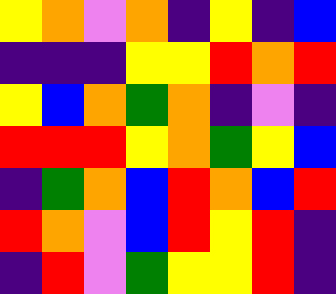[["yellow", "orange", "violet", "orange", "indigo", "yellow", "indigo", "blue"], ["indigo", "indigo", "indigo", "yellow", "yellow", "red", "orange", "red"], ["yellow", "blue", "orange", "green", "orange", "indigo", "violet", "indigo"], ["red", "red", "red", "yellow", "orange", "green", "yellow", "blue"], ["indigo", "green", "orange", "blue", "red", "orange", "blue", "red"], ["red", "orange", "violet", "blue", "red", "yellow", "red", "indigo"], ["indigo", "red", "violet", "green", "yellow", "yellow", "red", "indigo"]]